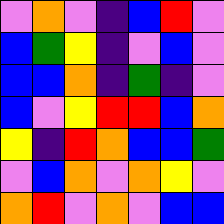[["violet", "orange", "violet", "indigo", "blue", "red", "violet"], ["blue", "green", "yellow", "indigo", "violet", "blue", "violet"], ["blue", "blue", "orange", "indigo", "green", "indigo", "violet"], ["blue", "violet", "yellow", "red", "red", "blue", "orange"], ["yellow", "indigo", "red", "orange", "blue", "blue", "green"], ["violet", "blue", "orange", "violet", "orange", "yellow", "violet"], ["orange", "red", "violet", "orange", "violet", "blue", "blue"]]